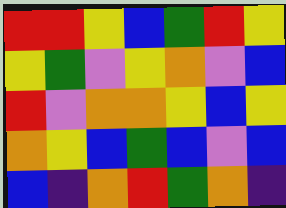[["red", "red", "yellow", "blue", "green", "red", "yellow"], ["yellow", "green", "violet", "yellow", "orange", "violet", "blue"], ["red", "violet", "orange", "orange", "yellow", "blue", "yellow"], ["orange", "yellow", "blue", "green", "blue", "violet", "blue"], ["blue", "indigo", "orange", "red", "green", "orange", "indigo"]]